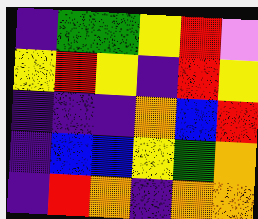[["indigo", "green", "green", "yellow", "red", "violet"], ["yellow", "red", "yellow", "indigo", "red", "yellow"], ["indigo", "indigo", "indigo", "orange", "blue", "red"], ["indigo", "blue", "blue", "yellow", "green", "orange"], ["indigo", "red", "orange", "indigo", "orange", "orange"]]